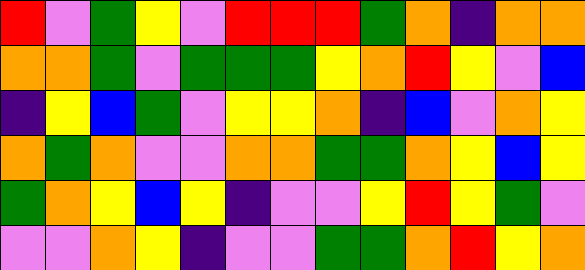[["red", "violet", "green", "yellow", "violet", "red", "red", "red", "green", "orange", "indigo", "orange", "orange"], ["orange", "orange", "green", "violet", "green", "green", "green", "yellow", "orange", "red", "yellow", "violet", "blue"], ["indigo", "yellow", "blue", "green", "violet", "yellow", "yellow", "orange", "indigo", "blue", "violet", "orange", "yellow"], ["orange", "green", "orange", "violet", "violet", "orange", "orange", "green", "green", "orange", "yellow", "blue", "yellow"], ["green", "orange", "yellow", "blue", "yellow", "indigo", "violet", "violet", "yellow", "red", "yellow", "green", "violet"], ["violet", "violet", "orange", "yellow", "indigo", "violet", "violet", "green", "green", "orange", "red", "yellow", "orange"]]